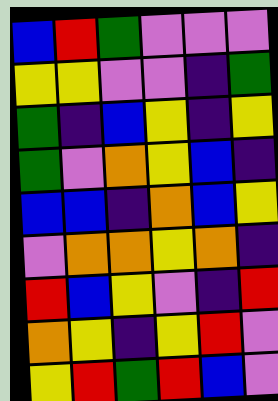[["blue", "red", "green", "violet", "violet", "violet"], ["yellow", "yellow", "violet", "violet", "indigo", "green"], ["green", "indigo", "blue", "yellow", "indigo", "yellow"], ["green", "violet", "orange", "yellow", "blue", "indigo"], ["blue", "blue", "indigo", "orange", "blue", "yellow"], ["violet", "orange", "orange", "yellow", "orange", "indigo"], ["red", "blue", "yellow", "violet", "indigo", "red"], ["orange", "yellow", "indigo", "yellow", "red", "violet"], ["yellow", "red", "green", "red", "blue", "violet"]]